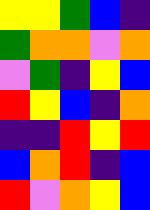[["yellow", "yellow", "green", "blue", "indigo"], ["green", "orange", "orange", "violet", "orange"], ["violet", "green", "indigo", "yellow", "blue"], ["red", "yellow", "blue", "indigo", "orange"], ["indigo", "indigo", "red", "yellow", "red"], ["blue", "orange", "red", "indigo", "blue"], ["red", "violet", "orange", "yellow", "blue"]]